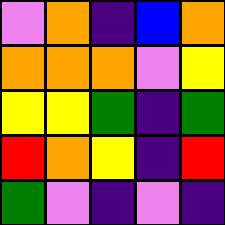[["violet", "orange", "indigo", "blue", "orange"], ["orange", "orange", "orange", "violet", "yellow"], ["yellow", "yellow", "green", "indigo", "green"], ["red", "orange", "yellow", "indigo", "red"], ["green", "violet", "indigo", "violet", "indigo"]]